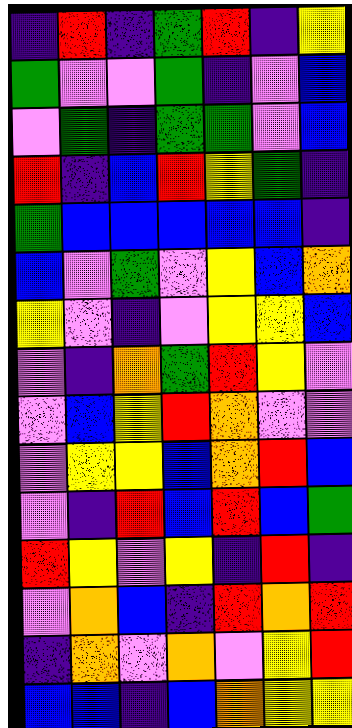[["indigo", "red", "indigo", "green", "red", "indigo", "yellow"], ["green", "violet", "violet", "green", "indigo", "violet", "blue"], ["violet", "green", "indigo", "green", "green", "violet", "blue"], ["red", "indigo", "blue", "red", "yellow", "green", "indigo"], ["green", "blue", "blue", "blue", "blue", "blue", "indigo"], ["blue", "violet", "green", "violet", "yellow", "blue", "orange"], ["yellow", "violet", "indigo", "violet", "yellow", "yellow", "blue"], ["violet", "indigo", "orange", "green", "red", "yellow", "violet"], ["violet", "blue", "yellow", "red", "orange", "violet", "violet"], ["violet", "yellow", "yellow", "blue", "orange", "red", "blue"], ["violet", "indigo", "red", "blue", "red", "blue", "green"], ["red", "yellow", "violet", "yellow", "indigo", "red", "indigo"], ["violet", "orange", "blue", "indigo", "red", "orange", "red"], ["indigo", "orange", "violet", "orange", "violet", "yellow", "red"], ["blue", "blue", "indigo", "blue", "orange", "yellow", "yellow"]]